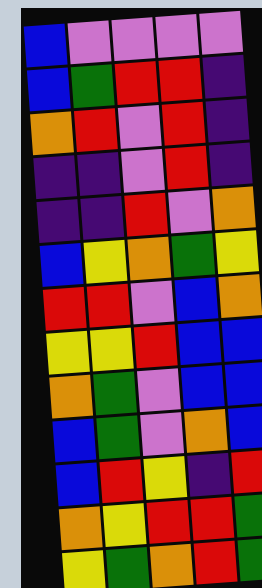[["blue", "violet", "violet", "violet", "violet"], ["blue", "green", "red", "red", "indigo"], ["orange", "red", "violet", "red", "indigo"], ["indigo", "indigo", "violet", "red", "indigo"], ["indigo", "indigo", "red", "violet", "orange"], ["blue", "yellow", "orange", "green", "yellow"], ["red", "red", "violet", "blue", "orange"], ["yellow", "yellow", "red", "blue", "blue"], ["orange", "green", "violet", "blue", "blue"], ["blue", "green", "violet", "orange", "blue"], ["blue", "red", "yellow", "indigo", "red"], ["orange", "yellow", "red", "red", "green"], ["yellow", "green", "orange", "red", "green"]]